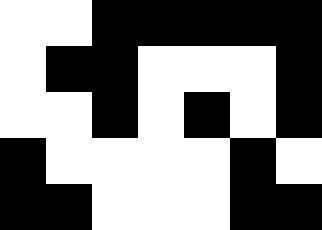[["white", "white", "black", "black", "black", "black", "black"], ["white", "black", "black", "white", "white", "white", "black"], ["white", "white", "black", "white", "black", "white", "black"], ["black", "white", "white", "white", "white", "black", "white"], ["black", "black", "white", "white", "white", "black", "black"]]